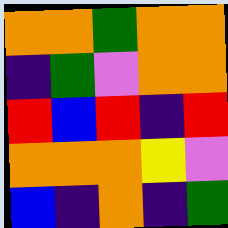[["orange", "orange", "green", "orange", "orange"], ["indigo", "green", "violet", "orange", "orange"], ["red", "blue", "red", "indigo", "red"], ["orange", "orange", "orange", "yellow", "violet"], ["blue", "indigo", "orange", "indigo", "green"]]